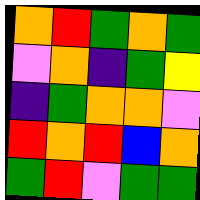[["orange", "red", "green", "orange", "green"], ["violet", "orange", "indigo", "green", "yellow"], ["indigo", "green", "orange", "orange", "violet"], ["red", "orange", "red", "blue", "orange"], ["green", "red", "violet", "green", "green"]]